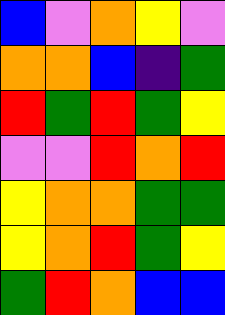[["blue", "violet", "orange", "yellow", "violet"], ["orange", "orange", "blue", "indigo", "green"], ["red", "green", "red", "green", "yellow"], ["violet", "violet", "red", "orange", "red"], ["yellow", "orange", "orange", "green", "green"], ["yellow", "orange", "red", "green", "yellow"], ["green", "red", "orange", "blue", "blue"]]